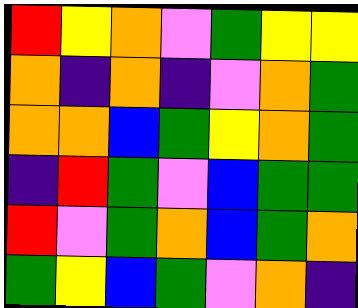[["red", "yellow", "orange", "violet", "green", "yellow", "yellow"], ["orange", "indigo", "orange", "indigo", "violet", "orange", "green"], ["orange", "orange", "blue", "green", "yellow", "orange", "green"], ["indigo", "red", "green", "violet", "blue", "green", "green"], ["red", "violet", "green", "orange", "blue", "green", "orange"], ["green", "yellow", "blue", "green", "violet", "orange", "indigo"]]